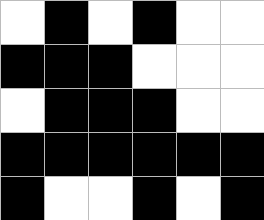[["white", "black", "white", "black", "white", "white"], ["black", "black", "black", "white", "white", "white"], ["white", "black", "black", "black", "white", "white"], ["black", "black", "black", "black", "black", "black"], ["black", "white", "white", "black", "white", "black"]]